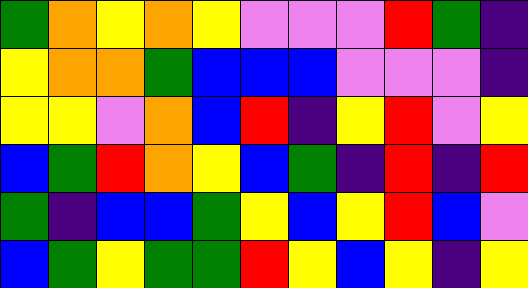[["green", "orange", "yellow", "orange", "yellow", "violet", "violet", "violet", "red", "green", "indigo"], ["yellow", "orange", "orange", "green", "blue", "blue", "blue", "violet", "violet", "violet", "indigo"], ["yellow", "yellow", "violet", "orange", "blue", "red", "indigo", "yellow", "red", "violet", "yellow"], ["blue", "green", "red", "orange", "yellow", "blue", "green", "indigo", "red", "indigo", "red"], ["green", "indigo", "blue", "blue", "green", "yellow", "blue", "yellow", "red", "blue", "violet"], ["blue", "green", "yellow", "green", "green", "red", "yellow", "blue", "yellow", "indigo", "yellow"]]